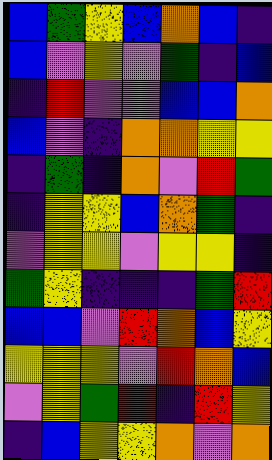[["blue", "green", "yellow", "blue", "orange", "blue", "indigo"], ["blue", "violet", "yellow", "violet", "green", "indigo", "blue"], ["indigo", "red", "violet", "violet", "blue", "blue", "orange"], ["blue", "violet", "indigo", "orange", "orange", "yellow", "yellow"], ["indigo", "green", "indigo", "orange", "violet", "red", "green"], ["indigo", "yellow", "yellow", "blue", "orange", "green", "indigo"], ["violet", "yellow", "yellow", "violet", "yellow", "yellow", "indigo"], ["green", "yellow", "indigo", "indigo", "indigo", "green", "red"], ["blue", "blue", "violet", "red", "orange", "blue", "yellow"], ["yellow", "yellow", "yellow", "violet", "red", "orange", "blue"], ["violet", "yellow", "green", "red", "indigo", "red", "yellow"], ["indigo", "blue", "yellow", "yellow", "orange", "violet", "orange"]]